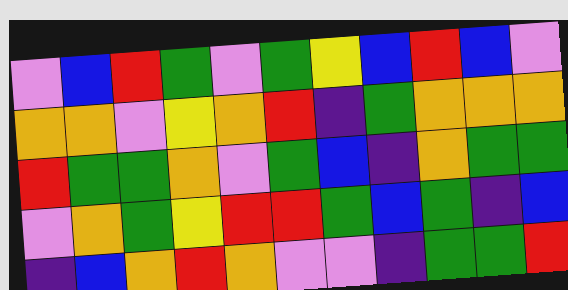[["violet", "blue", "red", "green", "violet", "green", "yellow", "blue", "red", "blue", "violet"], ["orange", "orange", "violet", "yellow", "orange", "red", "indigo", "green", "orange", "orange", "orange"], ["red", "green", "green", "orange", "violet", "green", "blue", "indigo", "orange", "green", "green"], ["violet", "orange", "green", "yellow", "red", "red", "green", "blue", "green", "indigo", "blue"], ["indigo", "blue", "orange", "red", "orange", "violet", "violet", "indigo", "green", "green", "red"]]